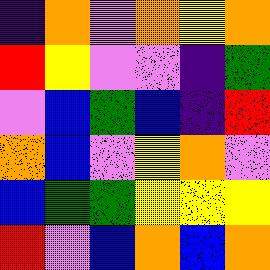[["indigo", "orange", "violet", "orange", "yellow", "orange"], ["red", "yellow", "violet", "violet", "indigo", "green"], ["violet", "blue", "green", "blue", "indigo", "red"], ["orange", "blue", "violet", "yellow", "orange", "violet"], ["blue", "green", "green", "yellow", "yellow", "yellow"], ["red", "violet", "blue", "orange", "blue", "orange"]]